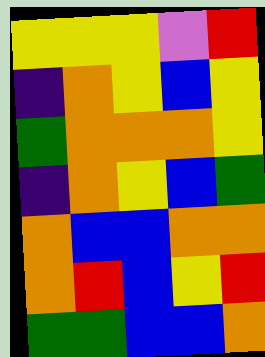[["yellow", "yellow", "yellow", "violet", "red"], ["indigo", "orange", "yellow", "blue", "yellow"], ["green", "orange", "orange", "orange", "yellow"], ["indigo", "orange", "yellow", "blue", "green"], ["orange", "blue", "blue", "orange", "orange"], ["orange", "red", "blue", "yellow", "red"], ["green", "green", "blue", "blue", "orange"]]